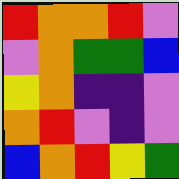[["red", "orange", "orange", "red", "violet"], ["violet", "orange", "green", "green", "blue"], ["yellow", "orange", "indigo", "indigo", "violet"], ["orange", "red", "violet", "indigo", "violet"], ["blue", "orange", "red", "yellow", "green"]]